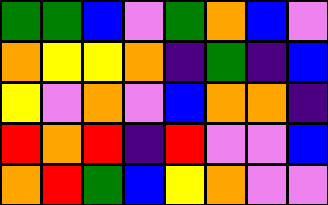[["green", "green", "blue", "violet", "green", "orange", "blue", "violet"], ["orange", "yellow", "yellow", "orange", "indigo", "green", "indigo", "blue"], ["yellow", "violet", "orange", "violet", "blue", "orange", "orange", "indigo"], ["red", "orange", "red", "indigo", "red", "violet", "violet", "blue"], ["orange", "red", "green", "blue", "yellow", "orange", "violet", "violet"]]